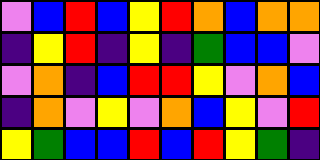[["violet", "blue", "red", "blue", "yellow", "red", "orange", "blue", "orange", "orange"], ["indigo", "yellow", "red", "indigo", "yellow", "indigo", "green", "blue", "blue", "violet"], ["violet", "orange", "indigo", "blue", "red", "red", "yellow", "violet", "orange", "blue"], ["indigo", "orange", "violet", "yellow", "violet", "orange", "blue", "yellow", "violet", "red"], ["yellow", "green", "blue", "blue", "red", "blue", "red", "yellow", "green", "indigo"]]